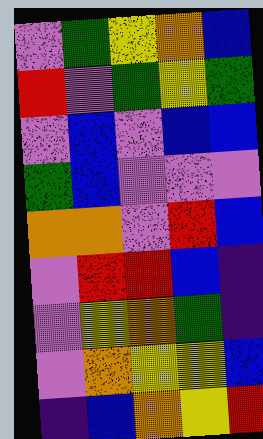[["violet", "green", "yellow", "orange", "blue"], ["red", "violet", "green", "yellow", "green"], ["violet", "blue", "violet", "blue", "blue"], ["green", "blue", "violet", "violet", "violet"], ["orange", "orange", "violet", "red", "blue"], ["violet", "red", "red", "blue", "indigo"], ["violet", "yellow", "orange", "green", "indigo"], ["violet", "orange", "yellow", "yellow", "blue"], ["indigo", "blue", "orange", "yellow", "red"]]